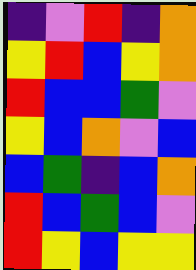[["indigo", "violet", "red", "indigo", "orange"], ["yellow", "red", "blue", "yellow", "orange"], ["red", "blue", "blue", "green", "violet"], ["yellow", "blue", "orange", "violet", "blue"], ["blue", "green", "indigo", "blue", "orange"], ["red", "blue", "green", "blue", "violet"], ["red", "yellow", "blue", "yellow", "yellow"]]